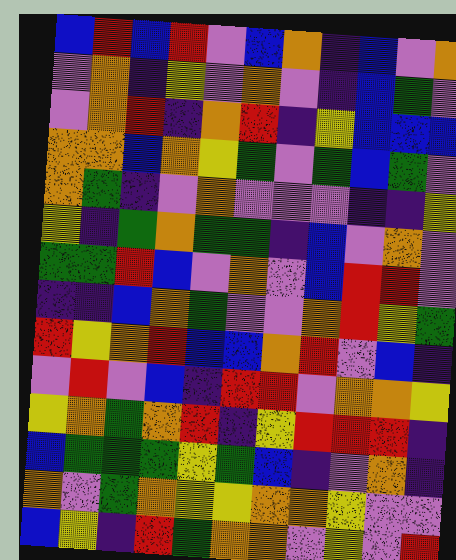[["blue", "red", "blue", "red", "violet", "blue", "orange", "indigo", "blue", "violet", "orange"], ["violet", "orange", "indigo", "yellow", "violet", "orange", "violet", "indigo", "blue", "green", "violet"], ["violet", "orange", "red", "indigo", "orange", "red", "indigo", "yellow", "blue", "blue", "blue"], ["orange", "orange", "blue", "orange", "yellow", "green", "violet", "green", "blue", "green", "violet"], ["orange", "green", "indigo", "violet", "orange", "violet", "violet", "violet", "indigo", "indigo", "yellow"], ["yellow", "indigo", "green", "orange", "green", "green", "indigo", "blue", "violet", "orange", "violet"], ["green", "green", "red", "blue", "violet", "orange", "violet", "blue", "red", "red", "violet"], ["indigo", "indigo", "blue", "orange", "green", "violet", "violet", "orange", "red", "yellow", "green"], ["red", "yellow", "orange", "red", "blue", "blue", "orange", "red", "violet", "blue", "indigo"], ["violet", "red", "violet", "blue", "indigo", "red", "red", "violet", "orange", "orange", "yellow"], ["yellow", "orange", "green", "orange", "red", "indigo", "yellow", "red", "red", "red", "indigo"], ["blue", "green", "green", "green", "yellow", "green", "blue", "indigo", "violet", "orange", "indigo"], ["orange", "violet", "green", "orange", "yellow", "yellow", "orange", "orange", "yellow", "violet", "violet"], ["blue", "yellow", "indigo", "red", "green", "orange", "orange", "violet", "yellow", "violet", "red"]]